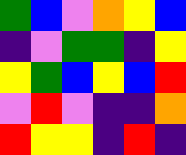[["green", "blue", "violet", "orange", "yellow", "blue"], ["indigo", "violet", "green", "green", "indigo", "yellow"], ["yellow", "green", "blue", "yellow", "blue", "red"], ["violet", "red", "violet", "indigo", "indigo", "orange"], ["red", "yellow", "yellow", "indigo", "red", "indigo"]]